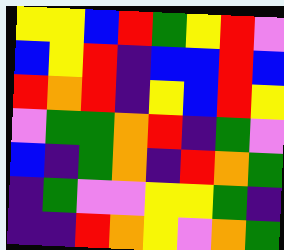[["yellow", "yellow", "blue", "red", "green", "yellow", "red", "violet"], ["blue", "yellow", "red", "indigo", "blue", "blue", "red", "blue"], ["red", "orange", "red", "indigo", "yellow", "blue", "red", "yellow"], ["violet", "green", "green", "orange", "red", "indigo", "green", "violet"], ["blue", "indigo", "green", "orange", "indigo", "red", "orange", "green"], ["indigo", "green", "violet", "violet", "yellow", "yellow", "green", "indigo"], ["indigo", "indigo", "red", "orange", "yellow", "violet", "orange", "green"]]